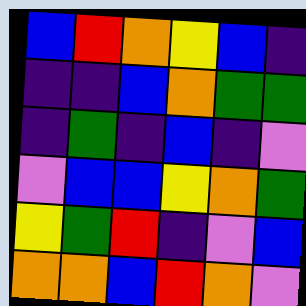[["blue", "red", "orange", "yellow", "blue", "indigo"], ["indigo", "indigo", "blue", "orange", "green", "green"], ["indigo", "green", "indigo", "blue", "indigo", "violet"], ["violet", "blue", "blue", "yellow", "orange", "green"], ["yellow", "green", "red", "indigo", "violet", "blue"], ["orange", "orange", "blue", "red", "orange", "violet"]]